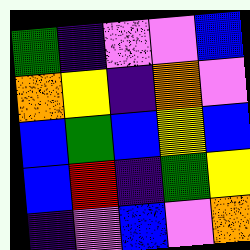[["green", "indigo", "violet", "violet", "blue"], ["orange", "yellow", "indigo", "orange", "violet"], ["blue", "green", "blue", "yellow", "blue"], ["blue", "red", "indigo", "green", "yellow"], ["indigo", "violet", "blue", "violet", "orange"]]